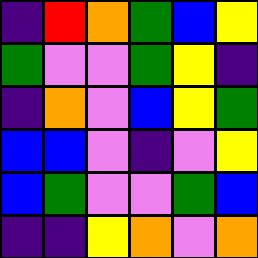[["indigo", "red", "orange", "green", "blue", "yellow"], ["green", "violet", "violet", "green", "yellow", "indigo"], ["indigo", "orange", "violet", "blue", "yellow", "green"], ["blue", "blue", "violet", "indigo", "violet", "yellow"], ["blue", "green", "violet", "violet", "green", "blue"], ["indigo", "indigo", "yellow", "orange", "violet", "orange"]]